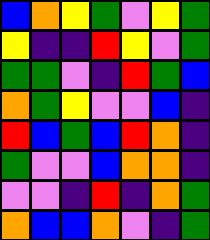[["blue", "orange", "yellow", "green", "violet", "yellow", "green"], ["yellow", "indigo", "indigo", "red", "yellow", "violet", "green"], ["green", "green", "violet", "indigo", "red", "green", "blue"], ["orange", "green", "yellow", "violet", "violet", "blue", "indigo"], ["red", "blue", "green", "blue", "red", "orange", "indigo"], ["green", "violet", "violet", "blue", "orange", "orange", "indigo"], ["violet", "violet", "indigo", "red", "indigo", "orange", "green"], ["orange", "blue", "blue", "orange", "violet", "indigo", "green"]]